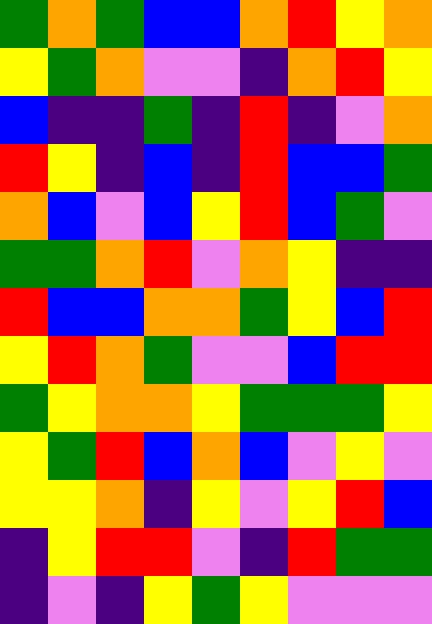[["green", "orange", "green", "blue", "blue", "orange", "red", "yellow", "orange"], ["yellow", "green", "orange", "violet", "violet", "indigo", "orange", "red", "yellow"], ["blue", "indigo", "indigo", "green", "indigo", "red", "indigo", "violet", "orange"], ["red", "yellow", "indigo", "blue", "indigo", "red", "blue", "blue", "green"], ["orange", "blue", "violet", "blue", "yellow", "red", "blue", "green", "violet"], ["green", "green", "orange", "red", "violet", "orange", "yellow", "indigo", "indigo"], ["red", "blue", "blue", "orange", "orange", "green", "yellow", "blue", "red"], ["yellow", "red", "orange", "green", "violet", "violet", "blue", "red", "red"], ["green", "yellow", "orange", "orange", "yellow", "green", "green", "green", "yellow"], ["yellow", "green", "red", "blue", "orange", "blue", "violet", "yellow", "violet"], ["yellow", "yellow", "orange", "indigo", "yellow", "violet", "yellow", "red", "blue"], ["indigo", "yellow", "red", "red", "violet", "indigo", "red", "green", "green"], ["indigo", "violet", "indigo", "yellow", "green", "yellow", "violet", "violet", "violet"]]